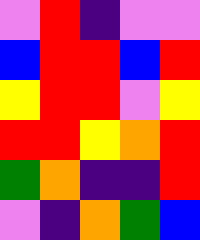[["violet", "red", "indigo", "violet", "violet"], ["blue", "red", "red", "blue", "red"], ["yellow", "red", "red", "violet", "yellow"], ["red", "red", "yellow", "orange", "red"], ["green", "orange", "indigo", "indigo", "red"], ["violet", "indigo", "orange", "green", "blue"]]